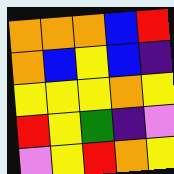[["orange", "orange", "orange", "blue", "red"], ["orange", "blue", "yellow", "blue", "indigo"], ["yellow", "yellow", "yellow", "orange", "yellow"], ["red", "yellow", "green", "indigo", "violet"], ["violet", "yellow", "red", "orange", "yellow"]]